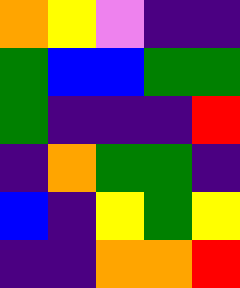[["orange", "yellow", "violet", "indigo", "indigo"], ["green", "blue", "blue", "green", "green"], ["green", "indigo", "indigo", "indigo", "red"], ["indigo", "orange", "green", "green", "indigo"], ["blue", "indigo", "yellow", "green", "yellow"], ["indigo", "indigo", "orange", "orange", "red"]]